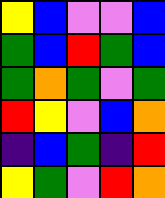[["yellow", "blue", "violet", "violet", "blue"], ["green", "blue", "red", "green", "blue"], ["green", "orange", "green", "violet", "green"], ["red", "yellow", "violet", "blue", "orange"], ["indigo", "blue", "green", "indigo", "red"], ["yellow", "green", "violet", "red", "orange"]]